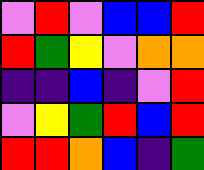[["violet", "red", "violet", "blue", "blue", "red"], ["red", "green", "yellow", "violet", "orange", "orange"], ["indigo", "indigo", "blue", "indigo", "violet", "red"], ["violet", "yellow", "green", "red", "blue", "red"], ["red", "red", "orange", "blue", "indigo", "green"]]